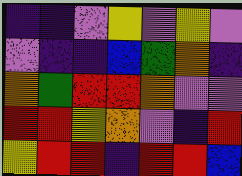[["indigo", "indigo", "violet", "yellow", "violet", "yellow", "violet"], ["violet", "indigo", "indigo", "blue", "green", "orange", "indigo"], ["orange", "green", "red", "red", "orange", "violet", "violet"], ["red", "red", "yellow", "orange", "violet", "indigo", "red"], ["yellow", "red", "red", "indigo", "red", "red", "blue"]]